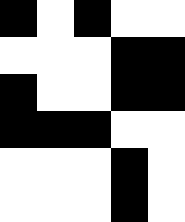[["black", "white", "black", "white", "white"], ["white", "white", "white", "black", "black"], ["black", "white", "white", "black", "black"], ["black", "black", "black", "white", "white"], ["white", "white", "white", "black", "white"], ["white", "white", "white", "black", "white"]]